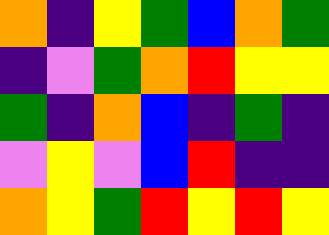[["orange", "indigo", "yellow", "green", "blue", "orange", "green"], ["indigo", "violet", "green", "orange", "red", "yellow", "yellow"], ["green", "indigo", "orange", "blue", "indigo", "green", "indigo"], ["violet", "yellow", "violet", "blue", "red", "indigo", "indigo"], ["orange", "yellow", "green", "red", "yellow", "red", "yellow"]]